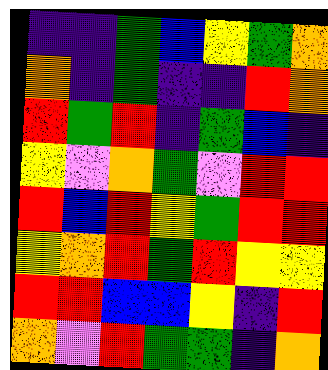[["indigo", "indigo", "green", "blue", "yellow", "green", "orange"], ["orange", "indigo", "green", "indigo", "indigo", "red", "orange"], ["red", "green", "red", "indigo", "green", "blue", "indigo"], ["yellow", "violet", "orange", "green", "violet", "red", "red"], ["red", "blue", "red", "yellow", "green", "red", "red"], ["yellow", "orange", "red", "green", "red", "yellow", "yellow"], ["red", "red", "blue", "blue", "yellow", "indigo", "red"], ["orange", "violet", "red", "green", "green", "indigo", "orange"]]